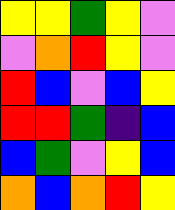[["yellow", "yellow", "green", "yellow", "violet"], ["violet", "orange", "red", "yellow", "violet"], ["red", "blue", "violet", "blue", "yellow"], ["red", "red", "green", "indigo", "blue"], ["blue", "green", "violet", "yellow", "blue"], ["orange", "blue", "orange", "red", "yellow"]]